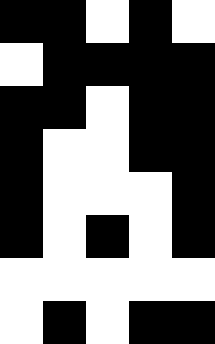[["black", "black", "white", "black", "white"], ["white", "black", "black", "black", "black"], ["black", "black", "white", "black", "black"], ["black", "white", "white", "black", "black"], ["black", "white", "white", "white", "black"], ["black", "white", "black", "white", "black"], ["white", "white", "white", "white", "white"], ["white", "black", "white", "black", "black"]]